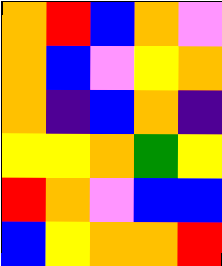[["orange", "red", "blue", "orange", "violet"], ["orange", "blue", "violet", "yellow", "orange"], ["orange", "indigo", "blue", "orange", "indigo"], ["yellow", "yellow", "orange", "green", "yellow"], ["red", "orange", "violet", "blue", "blue"], ["blue", "yellow", "orange", "orange", "red"]]